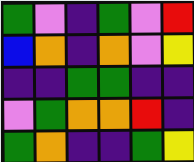[["green", "violet", "indigo", "green", "violet", "red"], ["blue", "orange", "indigo", "orange", "violet", "yellow"], ["indigo", "indigo", "green", "green", "indigo", "indigo"], ["violet", "green", "orange", "orange", "red", "indigo"], ["green", "orange", "indigo", "indigo", "green", "yellow"]]